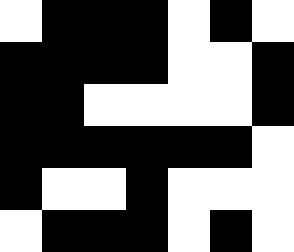[["white", "black", "black", "black", "white", "black", "white"], ["black", "black", "black", "black", "white", "white", "black"], ["black", "black", "white", "white", "white", "white", "black"], ["black", "black", "black", "black", "black", "black", "white"], ["black", "white", "white", "black", "white", "white", "white"], ["white", "black", "black", "black", "white", "black", "white"]]